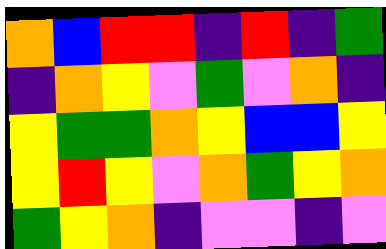[["orange", "blue", "red", "red", "indigo", "red", "indigo", "green"], ["indigo", "orange", "yellow", "violet", "green", "violet", "orange", "indigo"], ["yellow", "green", "green", "orange", "yellow", "blue", "blue", "yellow"], ["yellow", "red", "yellow", "violet", "orange", "green", "yellow", "orange"], ["green", "yellow", "orange", "indigo", "violet", "violet", "indigo", "violet"]]